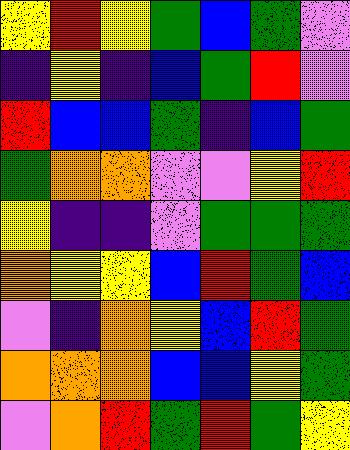[["yellow", "red", "yellow", "green", "blue", "green", "violet"], ["indigo", "yellow", "indigo", "blue", "green", "red", "violet"], ["red", "blue", "blue", "green", "indigo", "blue", "green"], ["green", "orange", "orange", "violet", "violet", "yellow", "red"], ["yellow", "indigo", "indigo", "violet", "green", "green", "green"], ["orange", "yellow", "yellow", "blue", "red", "green", "blue"], ["violet", "indigo", "orange", "yellow", "blue", "red", "green"], ["orange", "orange", "orange", "blue", "blue", "yellow", "green"], ["violet", "orange", "red", "green", "red", "green", "yellow"]]